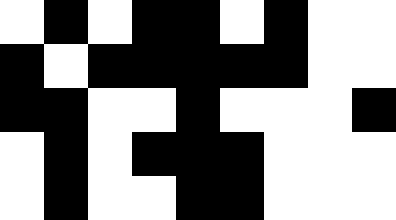[["white", "black", "white", "black", "black", "white", "black", "white", "white"], ["black", "white", "black", "black", "black", "black", "black", "white", "white"], ["black", "black", "white", "white", "black", "white", "white", "white", "black"], ["white", "black", "white", "black", "black", "black", "white", "white", "white"], ["white", "black", "white", "white", "black", "black", "white", "white", "white"]]